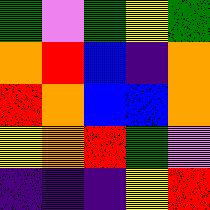[["green", "violet", "green", "yellow", "green"], ["orange", "red", "blue", "indigo", "orange"], ["red", "orange", "blue", "blue", "orange"], ["yellow", "orange", "red", "green", "violet"], ["indigo", "indigo", "indigo", "yellow", "red"]]